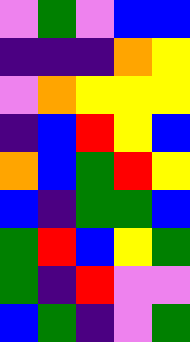[["violet", "green", "violet", "blue", "blue"], ["indigo", "indigo", "indigo", "orange", "yellow"], ["violet", "orange", "yellow", "yellow", "yellow"], ["indigo", "blue", "red", "yellow", "blue"], ["orange", "blue", "green", "red", "yellow"], ["blue", "indigo", "green", "green", "blue"], ["green", "red", "blue", "yellow", "green"], ["green", "indigo", "red", "violet", "violet"], ["blue", "green", "indigo", "violet", "green"]]